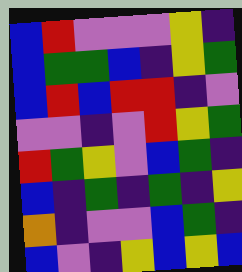[["blue", "red", "violet", "violet", "violet", "yellow", "indigo"], ["blue", "green", "green", "blue", "indigo", "yellow", "green"], ["blue", "red", "blue", "red", "red", "indigo", "violet"], ["violet", "violet", "indigo", "violet", "red", "yellow", "green"], ["red", "green", "yellow", "violet", "blue", "green", "indigo"], ["blue", "indigo", "green", "indigo", "green", "indigo", "yellow"], ["orange", "indigo", "violet", "violet", "blue", "green", "indigo"], ["blue", "violet", "indigo", "yellow", "blue", "yellow", "blue"]]